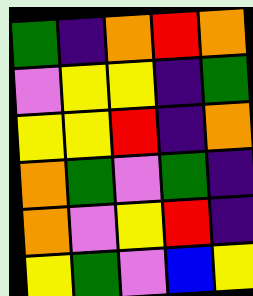[["green", "indigo", "orange", "red", "orange"], ["violet", "yellow", "yellow", "indigo", "green"], ["yellow", "yellow", "red", "indigo", "orange"], ["orange", "green", "violet", "green", "indigo"], ["orange", "violet", "yellow", "red", "indigo"], ["yellow", "green", "violet", "blue", "yellow"]]